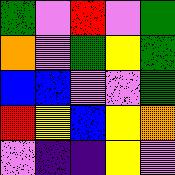[["green", "violet", "red", "violet", "green"], ["orange", "violet", "green", "yellow", "green"], ["blue", "blue", "violet", "violet", "green"], ["red", "yellow", "blue", "yellow", "orange"], ["violet", "indigo", "indigo", "yellow", "violet"]]